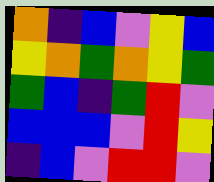[["orange", "indigo", "blue", "violet", "yellow", "blue"], ["yellow", "orange", "green", "orange", "yellow", "green"], ["green", "blue", "indigo", "green", "red", "violet"], ["blue", "blue", "blue", "violet", "red", "yellow"], ["indigo", "blue", "violet", "red", "red", "violet"]]